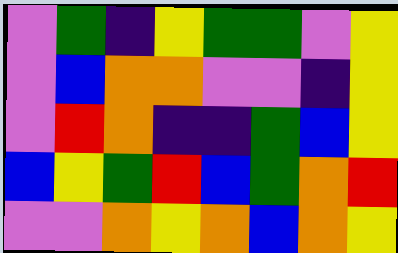[["violet", "green", "indigo", "yellow", "green", "green", "violet", "yellow"], ["violet", "blue", "orange", "orange", "violet", "violet", "indigo", "yellow"], ["violet", "red", "orange", "indigo", "indigo", "green", "blue", "yellow"], ["blue", "yellow", "green", "red", "blue", "green", "orange", "red"], ["violet", "violet", "orange", "yellow", "orange", "blue", "orange", "yellow"]]